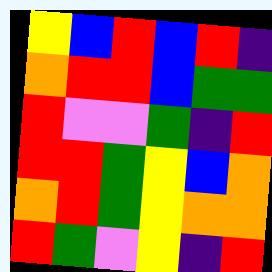[["yellow", "blue", "red", "blue", "red", "indigo"], ["orange", "red", "red", "blue", "green", "green"], ["red", "violet", "violet", "green", "indigo", "red"], ["red", "red", "green", "yellow", "blue", "orange"], ["orange", "red", "green", "yellow", "orange", "orange"], ["red", "green", "violet", "yellow", "indigo", "red"]]